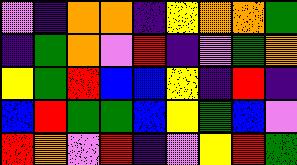[["violet", "indigo", "orange", "orange", "indigo", "yellow", "orange", "orange", "green"], ["indigo", "green", "orange", "violet", "red", "indigo", "violet", "green", "orange"], ["yellow", "green", "red", "blue", "blue", "yellow", "indigo", "red", "indigo"], ["blue", "red", "green", "green", "blue", "yellow", "green", "blue", "violet"], ["red", "orange", "violet", "red", "indigo", "violet", "yellow", "red", "green"]]